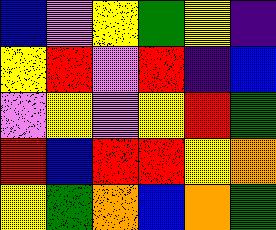[["blue", "violet", "yellow", "green", "yellow", "indigo"], ["yellow", "red", "violet", "red", "indigo", "blue"], ["violet", "yellow", "violet", "yellow", "red", "green"], ["red", "blue", "red", "red", "yellow", "orange"], ["yellow", "green", "orange", "blue", "orange", "green"]]